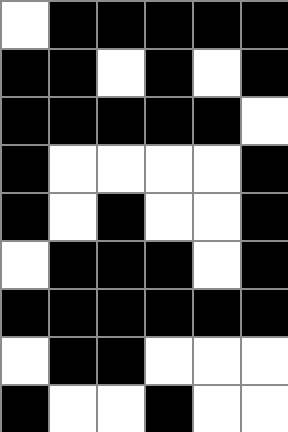[["white", "black", "black", "black", "black", "black"], ["black", "black", "white", "black", "white", "black"], ["black", "black", "black", "black", "black", "white"], ["black", "white", "white", "white", "white", "black"], ["black", "white", "black", "white", "white", "black"], ["white", "black", "black", "black", "white", "black"], ["black", "black", "black", "black", "black", "black"], ["white", "black", "black", "white", "white", "white"], ["black", "white", "white", "black", "white", "white"]]